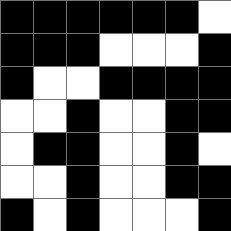[["black", "black", "black", "black", "black", "black", "white"], ["black", "black", "black", "white", "white", "white", "black"], ["black", "white", "white", "black", "black", "black", "black"], ["white", "white", "black", "white", "white", "black", "black"], ["white", "black", "black", "white", "white", "black", "white"], ["white", "white", "black", "white", "white", "black", "black"], ["black", "white", "black", "white", "white", "white", "black"]]